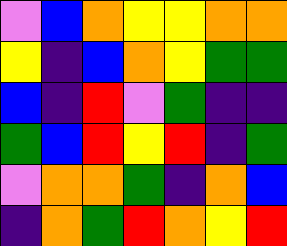[["violet", "blue", "orange", "yellow", "yellow", "orange", "orange"], ["yellow", "indigo", "blue", "orange", "yellow", "green", "green"], ["blue", "indigo", "red", "violet", "green", "indigo", "indigo"], ["green", "blue", "red", "yellow", "red", "indigo", "green"], ["violet", "orange", "orange", "green", "indigo", "orange", "blue"], ["indigo", "orange", "green", "red", "orange", "yellow", "red"]]